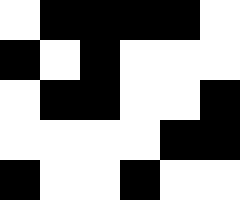[["white", "black", "black", "black", "black", "white"], ["black", "white", "black", "white", "white", "white"], ["white", "black", "black", "white", "white", "black"], ["white", "white", "white", "white", "black", "black"], ["black", "white", "white", "black", "white", "white"]]